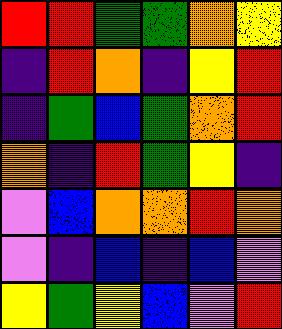[["red", "red", "green", "green", "orange", "yellow"], ["indigo", "red", "orange", "indigo", "yellow", "red"], ["indigo", "green", "blue", "green", "orange", "red"], ["orange", "indigo", "red", "green", "yellow", "indigo"], ["violet", "blue", "orange", "orange", "red", "orange"], ["violet", "indigo", "blue", "indigo", "blue", "violet"], ["yellow", "green", "yellow", "blue", "violet", "red"]]